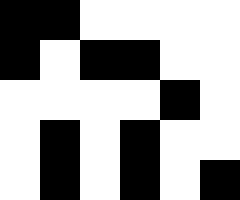[["black", "black", "white", "white", "white", "white"], ["black", "white", "black", "black", "white", "white"], ["white", "white", "white", "white", "black", "white"], ["white", "black", "white", "black", "white", "white"], ["white", "black", "white", "black", "white", "black"]]